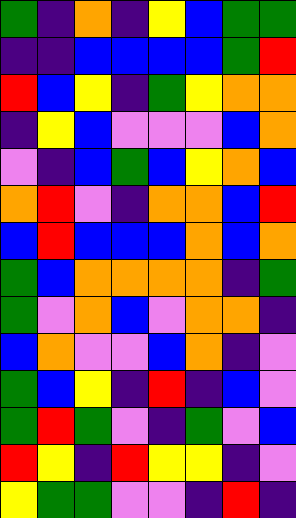[["green", "indigo", "orange", "indigo", "yellow", "blue", "green", "green"], ["indigo", "indigo", "blue", "blue", "blue", "blue", "green", "red"], ["red", "blue", "yellow", "indigo", "green", "yellow", "orange", "orange"], ["indigo", "yellow", "blue", "violet", "violet", "violet", "blue", "orange"], ["violet", "indigo", "blue", "green", "blue", "yellow", "orange", "blue"], ["orange", "red", "violet", "indigo", "orange", "orange", "blue", "red"], ["blue", "red", "blue", "blue", "blue", "orange", "blue", "orange"], ["green", "blue", "orange", "orange", "orange", "orange", "indigo", "green"], ["green", "violet", "orange", "blue", "violet", "orange", "orange", "indigo"], ["blue", "orange", "violet", "violet", "blue", "orange", "indigo", "violet"], ["green", "blue", "yellow", "indigo", "red", "indigo", "blue", "violet"], ["green", "red", "green", "violet", "indigo", "green", "violet", "blue"], ["red", "yellow", "indigo", "red", "yellow", "yellow", "indigo", "violet"], ["yellow", "green", "green", "violet", "violet", "indigo", "red", "indigo"]]